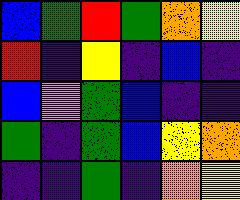[["blue", "green", "red", "green", "orange", "yellow"], ["red", "indigo", "yellow", "indigo", "blue", "indigo"], ["blue", "violet", "green", "blue", "indigo", "indigo"], ["green", "indigo", "green", "blue", "yellow", "orange"], ["indigo", "indigo", "green", "indigo", "orange", "yellow"]]